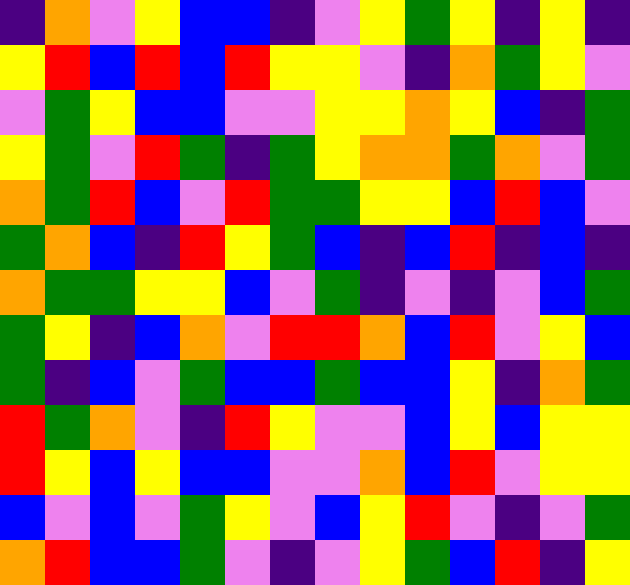[["indigo", "orange", "violet", "yellow", "blue", "blue", "indigo", "violet", "yellow", "green", "yellow", "indigo", "yellow", "indigo"], ["yellow", "red", "blue", "red", "blue", "red", "yellow", "yellow", "violet", "indigo", "orange", "green", "yellow", "violet"], ["violet", "green", "yellow", "blue", "blue", "violet", "violet", "yellow", "yellow", "orange", "yellow", "blue", "indigo", "green"], ["yellow", "green", "violet", "red", "green", "indigo", "green", "yellow", "orange", "orange", "green", "orange", "violet", "green"], ["orange", "green", "red", "blue", "violet", "red", "green", "green", "yellow", "yellow", "blue", "red", "blue", "violet"], ["green", "orange", "blue", "indigo", "red", "yellow", "green", "blue", "indigo", "blue", "red", "indigo", "blue", "indigo"], ["orange", "green", "green", "yellow", "yellow", "blue", "violet", "green", "indigo", "violet", "indigo", "violet", "blue", "green"], ["green", "yellow", "indigo", "blue", "orange", "violet", "red", "red", "orange", "blue", "red", "violet", "yellow", "blue"], ["green", "indigo", "blue", "violet", "green", "blue", "blue", "green", "blue", "blue", "yellow", "indigo", "orange", "green"], ["red", "green", "orange", "violet", "indigo", "red", "yellow", "violet", "violet", "blue", "yellow", "blue", "yellow", "yellow"], ["red", "yellow", "blue", "yellow", "blue", "blue", "violet", "violet", "orange", "blue", "red", "violet", "yellow", "yellow"], ["blue", "violet", "blue", "violet", "green", "yellow", "violet", "blue", "yellow", "red", "violet", "indigo", "violet", "green"], ["orange", "red", "blue", "blue", "green", "violet", "indigo", "violet", "yellow", "green", "blue", "red", "indigo", "yellow"]]